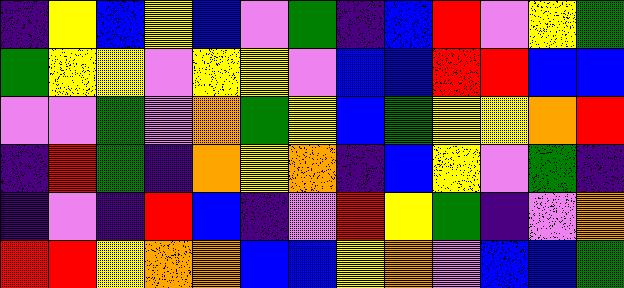[["indigo", "yellow", "blue", "yellow", "blue", "violet", "green", "indigo", "blue", "red", "violet", "yellow", "green"], ["green", "yellow", "yellow", "violet", "yellow", "yellow", "violet", "blue", "blue", "red", "red", "blue", "blue"], ["violet", "violet", "green", "violet", "orange", "green", "yellow", "blue", "green", "yellow", "yellow", "orange", "red"], ["indigo", "red", "green", "indigo", "orange", "yellow", "orange", "indigo", "blue", "yellow", "violet", "green", "indigo"], ["indigo", "violet", "indigo", "red", "blue", "indigo", "violet", "red", "yellow", "green", "indigo", "violet", "orange"], ["red", "red", "yellow", "orange", "orange", "blue", "blue", "yellow", "orange", "violet", "blue", "blue", "green"]]